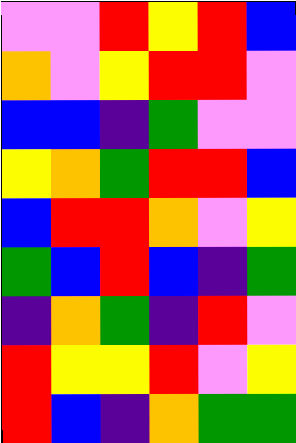[["violet", "violet", "red", "yellow", "red", "blue"], ["orange", "violet", "yellow", "red", "red", "violet"], ["blue", "blue", "indigo", "green", "violet", "violet"], ["yellow", "orange", "green", "red", "red", "blue"], ["blue", "red", "red", "orange", "violet", "yellow"], ["green", "blue", "red", "blue", "indigo", "green"], ["indigo", "orange", "green", "indigo", "red", "violet"], ["red", "yellow", "yellow", "red", "violet", "yellow"], ["red", "blue", "indigo", "orange", "green", "green"]]